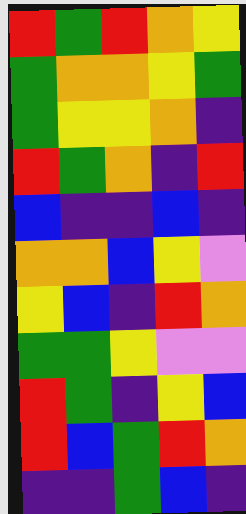[["red", "green", "red", "orange", "yellow"], ["green", "orange", "orange", "yellow", "green"], ["green", "yellow", "yellow", "orange", "indigo"], ["red", "green", "orange", "indigo", "red"], ["blue", "indigo", "indigo", "blue", "indigo"], ["orange", "orange", "blue", "yellow", "violet"], ["yellow", "blue", "indigo", "red", "orange"], ["green", "green", "yellow", "violet", "violet"], ["red", "green", "indigo", "yellow", "blue"], ["red", "blue", "green", "red", "orange"], ["indigo", "indigo", "green", "blue", "indigo"]]